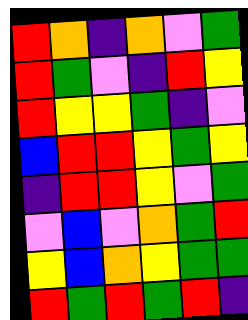[["red", "orange", "indigo", "orange", "violet", "green"], ["red", "green", "violet", "indigo", "red", "yellow"], ["red", "yellow", "yellow", "green", "indigo", "violet"], ["blue", "red", "red", "yellow", "green", "yellow"], ["indigo", "red", "red", "yellow", "violet", "green"], ["violet", "blue", "violet", "orange", "green", "red"], ["yellow", "blue", "orange", "yellow", "green", "green"], ["red", "green", "red", "green", "red", "indigo"]]